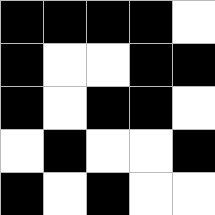[["black", "black", "black", "black", "white"], ["black", "white", "white", "black", "black"], ["black", "white", "black", "black", "white"], ["white", "black", "white", "white", "black"], ["black", "white", "black", "white", "white"]]